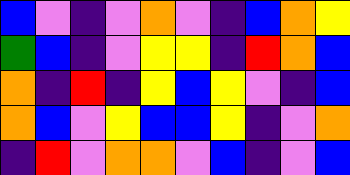[["blue", "violet", "indigo", "violet", "orange", "violet", "indigo", "blue", "orange", "yellow"], ["green", "blue", "indigo", "violet", "yellow", "yellow", "indigo", "red", "orange", "blue"], ["orange", "indigo", "red", "indigo", "yellow", "blue", "yellow", "violet", "indigo", "blue"], ["orange", "blue", "violet", "yellow", "blue", "blue", "yellow", "indigo", "violet", "orange"], ["indigo", "red", "violet", "orange", "orange", "violet", "blue", "indigo", "violet", "blue"]]